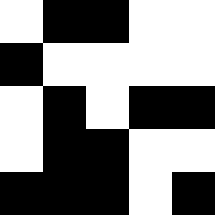[["white", "black", "black", "white", "white"], ["black", "white", "white", "white", "white"], ["white", "black", "white", "black", "black"], ["white", "black", "black", "white", "white"], ["black", "black", "black", "white", "black"]]